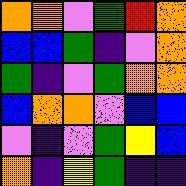[["orange", "orange", "violet", "green", "red", "orange"], ["blue", "blue", "green", "indigo", "violet", "orange"], ["green", "indigo", "violet", "green", "orange", "orange"], ["blue", "orange", "orange", "violet", "blue", "blue"], ["violet", "indigo", "violet", "green", "yellow", "blue"], ["orange", "indigo", "yellow", "green", "indigo", "indigo"]]